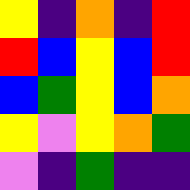[["yellow", "indigo", "orange", "indigo", "red"], ["red", "blue", "yellow", "blue", "red"], ["blue", "green", "yellow", "blue", "orange"], ["yellow", "violet", "yellow", "orange", "green"], ["violet", "indigo", "green", "indigo", "indigo"]]